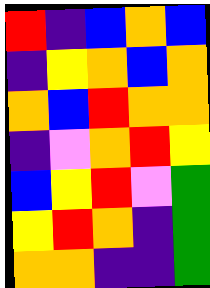[["red", "indigo", "blue", "orange", "blue"], ["indigo", "yellow", "orange", "blue", "orange"], ["orange", "blue", "red", "orange", "orange"], ["indigo", "violet", "orange", "red", "yellow"], ["blue", "yellow", "red", "violet", "green"], ["yellow", "red", "orange", "indigo", "green"], ["orange", "orange", "indigo", "indigo", "green"]]